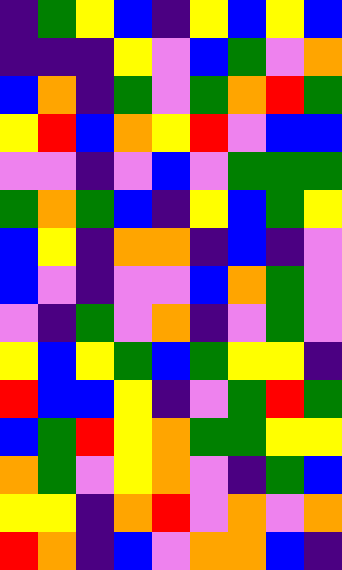[["indigo", "green", "yellow", "blue", "indigo", "yellow", "blue", "yellow", "blue"], ["indigo", "indigo", "indigo", "yellow", "violet", "blue", "green", "violet", "orange"], ["blue", "orange", "indigo", "green", "violet", "green", "orange", "red", "green"], ["yellow", "red", "blue", "orange", "yellow", "red", "violet", "blue", "blue"], ["violet", "violet", "indigo", "violet", "blue", "violet", "green", "green", "green"], ["green", "orange", "green", "blue", "indigo", "yellow", "blue", "green", "yellow"], ["blue", "yellow", "indigo", "orange", "orange", "indigo", "blue", "indigo", "violet"], ["blue", "violet", "indigo", "violet", "violet", "blue", "orange", "green", "violet"], ["violet", "indigo", "green", "violet", "orange", "indigo", "violet", "green", "violet"], ["yellow", "blue", "yellow", "green", "blue", "green", "yellow", "yellow", "indigo"], ["red", "blue", "blue", "yellow", "indigo", "violet", "green", "red", "green"], ["blue", "green", "red", "yellow", "orange", "green", "green", "yellow", "yellow"], ["orange", "green", "violet", "yellow", "orange", "violet", "indigo", "green", "blue"], ["yellow", "yellow", "indigo", "orange", "red", "violet", "orange", "violet", "orange"], ["red", "orange", "indigo", "blue", "violet", "orange", "orange", "blue", "indigo"]]